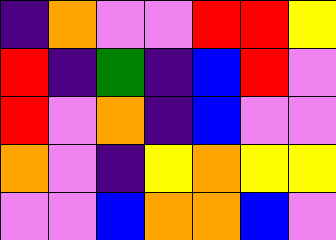[["indigo", "orange", "violet", "violet", "red", "red", "yellow"], ["red", "indigo", "green", "indigo", "blue", "red", "violet"], ["red", "violet", "orange", "indigo", "blue", "violet", "violet"], ["orange", "violet", "indigo", "yellow", "orange", "yellow", "yellow"], ["violet", "violet", "blue", "orange", "orange", "blue", "violet"]]